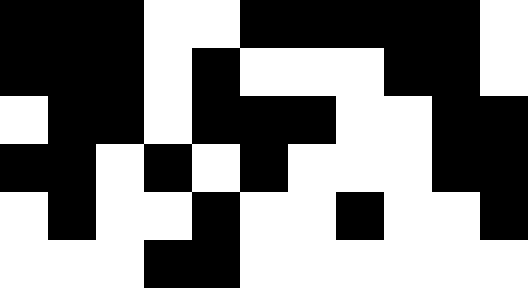[["black", "black", "black", "white", "white", "black", "black", "black", "black", "black", "white"], ["black", "black", "black", "white", "black", "white", "white", "white", "black", "black", "white"], ["white", "black", "black", "white", "black", "black", "black", "white", "white", "black", "black"], ["black", "black", "white", "black", "white", "black", "white", "white", "white", "black", "black"], ["white", "black", "white", "white", "black", "white", "white", "black", "white", "white", "black"], ["white", "white", "white", "black", "black", "white", "white", "white", "white", "white", "white"]]